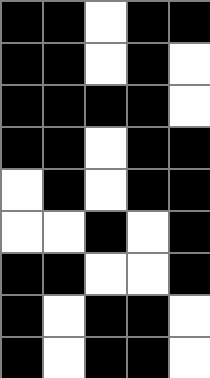[["black", "black", "white", "black", "black"], ["black", "black", "white", "black", "white"], ["black", "black", "black", "black", "white"], ["black", "black", "white", "black", "black"], ["white", "black", "white", "black", "black"], ["white", "white", "black", "white", "black"], ["black", "black", "white", "white", "black"], ["black", "white", "black", "black", "white"], ["black", "white", "black", "black", "white"]]